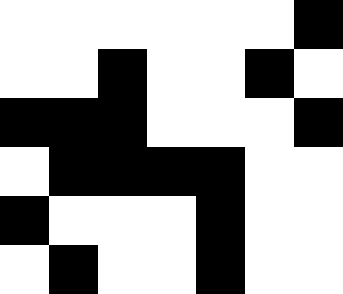[["white", "white", "white", "white", "white", "white", "black"], ["white", "white", "black", "white", "white", "black", "white"], ["black", "black", "black", "white", "white", "white", "black"], ["white", "black", "black", "black", "black", "white", "white"], ["black", "white", "white", "white", "black", "white", "white"], ["white", "black", "white", "white", "black", "white", "white"]]